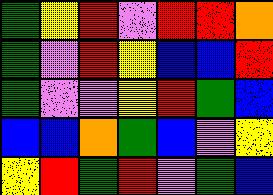[["green", "yellow", "red", "violet", "red", "red", "orange"], ["green", "violet", "red", "yellow", "blue", "blue", "red"], ["green", "violet", "violet", "yellow", "red", "green", "blue"], ["blue", "blue", "orange", "green", "blue", "violet", "yellow"], ["yellow", "red", "green", "red", "violet", "green", "blue"]]